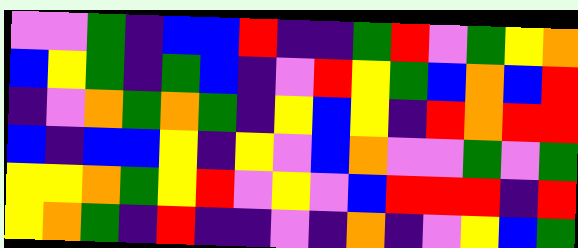[["violet", "violet", "green", "indigo", "blue", "blue", "red", "indigo", "indigo", "green", "red", "violet", "green", "yellow", "orange"], ["blue", "yellow", "green", "indigo", "green", "blue", "indigo", "violet", "red", "yellow", "green", "blue", "orange", "blue", "red"], ["indigo", "violet", "orange", "green", "orange", "green", "indigo", "yellow", "blue", "yellow", "indigo", "red", "orange", "red", "red"], ["blue", "indigo", "blue", "blue", "yellow", "indigo", "yellow", "violet", "blue", "orange", "violet", "violet", "green", "violet", "green"], ["yellow", "yellow", "orange", "green", "yellow", "red", "violet", "yellow", "violet", "blue", "red", "red", "red", "indigo", "red"], ["yellow", "orange", "green", "indigo", "red", "indigo", "indigo", "violet", "indigo", "orange", "indigo", "violet", "yellow", "blue", "green"]]